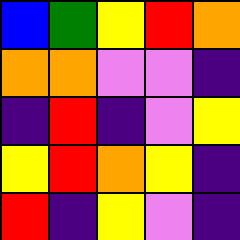[["blue", "green", "yellow", "red", "orange"], ["orange", "orange", "violet", "violet", "indigo"], ["indigo", "red", "indigo", "violet", "yellow"], ["yellow", "red", "orange", "yellow", "indigo"], ["red", "indigo", "yellow", "violet", "indigo"]]